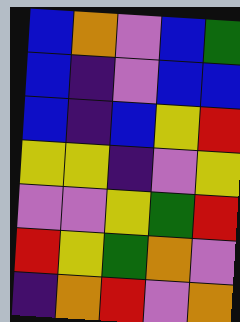[["blue", "orange", "violet", "blue", "green"], ["blue", "indigo", "violet", "blue", "blue"], ["blue", "indigo", "blue", "yellow", "red"], ["yellow", "yellow", "indigo", "violet", "yellow"], ["violet", "violet", "yellow", "green", "red"], ["red", "yellow", "green", "orange", "violet"], ["indigo", "orange", "red", "violet", "orange"]]